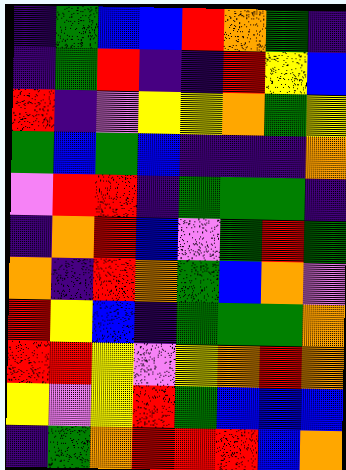[["indigo", "green", "blue", "blue", "red", "orange", "green", "indigo"], ["indigo", "green", "red", "indigo", "indigo", "red", "yellow", "blue"], ["red", "indigo", "violet", "yellow", "yellow", "orange", "green", "yellow"], ["green", "blue", "green", "blue", "indigo", "indigo", "indigo", "orange"], ["violet", "red", "red", "indigo", "green", "green", "green", "indigo"], ["indigo", "orange", "red", "blue", "violet", "green", "red", "green"], ["orange", "indigo", "red", "orange", "green", "blue", "orange", "violet"], ["red", "yellow", "blue", "indigo", "green", "green", "green", "orange"], ["red", "red", "yellow", "violet", "yellow", "orange", "red", "orange"], ["yellow", "violet", "yellow", "red", "green", "blue", "blue", "blue"], ["indigo", "green", "orange", "red", "red", "red", "blue", "orange"]]